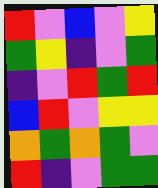[["red", "violet", "blue", "violet", "yellow"], ["green", "yellow", "indigo", "violet", "green"], ["indigo", "violet", "red", "green", "red"], ["blue", "red", "violet", "yellow", "yellow"], ["orange", "green", "orange", "green", "violet"], ["red", "indigo", "violet", "green", "green"]]